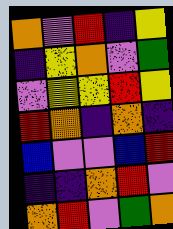[["orange", "violet", "red", "indigo", "yellow"], ["indigo", "yellow", "orange", "violet", "green"], ["violet", "yellow", "yellow", "red", "yellow"], ["red", "orange", "indigo", "orange", "indigo"], ["blue", "violet", "violet", "blue", "red"], ["indigo", "indigo", "orange", "red", "violet"], ["orange", "red", "violet", "green", "orange"]]